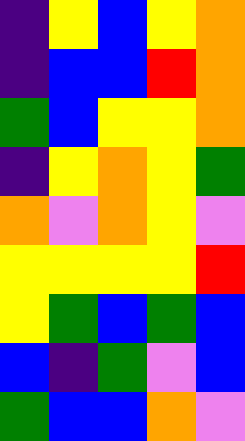[["indigo", "yellow", "blue", "yellow", "orange"], ["indigo", "blue", "blue", "red", "orange"], ["green", "blue", "yellow", "yellow", "orange"], ["indigo", "yellow", "orange", "yellow", "green"], ["orange", "violet", "orange", "yellow", "violet"], ["yellow", "yellow", "yellow", "yellow", "red"], ["yellow", "green", "blue", "green", "blue"], ["blue", "indigo", "green", "violet", "blue"], ["green", "blue", "blue", "orange", "violet"]]